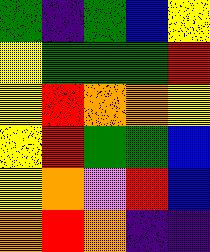[["green", "indigo", "green", "blue", "yellow"], ["yellow", "green", "green", "green", "red"], ["yellow", "red", "orange", "orange", "yellow"], ["yellow", "red", "green", "green", "blue"], ["yellow", "orange", "violet", "red", "blue"], ["orange", "red", "orange", "indigo", "indigo"]]